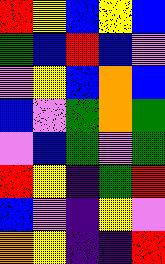[["red", "yellow", "blue", "yellow", "blue"], ["green", "blue", "red", "blue", "violet"], ["violet", "yellow", "blue", "orange", "blue"], ["blue", "violet", "green", "orange", "green"], ["violet", "blue", "green", "violet", "green"], ["red", "yellow", "indigo", "green", "red"], ["blue", "violet", "indigo", "yellow", "violet"], ["orange", "yellow", "indigo", "indigo", "red"]]